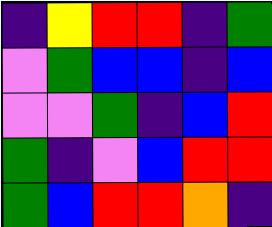[["indigo", "yellow", "red", "red", "indigo", "green"], ["violet", "green", "blue", "blue", "indigo", "blue"], ["violet", "violet", "green", "indigo", "blue", "red"], ["green", "indigo", "violet", "blue", "red", "red"], ["green", "blue", "red", "red", "orange", "indigo"]]